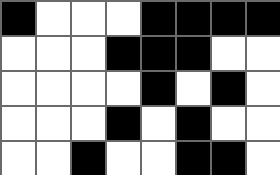[["black", "white", "white", "white", "black", "black", "black", "black"], ["white", "white", "white", "black", "black", "black", "white", "white"], ["white", "white", "white", "white", "black", "white", "black", "white"], ["white", "white", "white", "black", "white", "black", "white", "white"], ["white", "white", "black", "white", "white", "black", "black", "white"]]